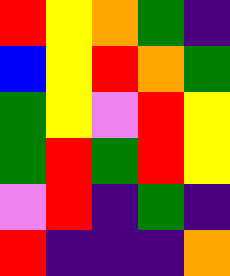[["red", "yellow", "orange", "green", "indigo"], ["blue", "yellow", "red", "orange", "green"], ["green", "yellow", "violet", "red", "yellow"], ["green", "red", "green", "red", "yellow"], ["violet", "red", "indigo", "green", "indigo"], ["red", "indigo", "indigo", "indigo", "orange"]]